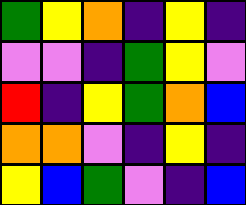[["green", "yellow", "orange", "indigo", "yellow", "indigo"], ["violet", "violet", "indigo", "green", "yellow", "violet"], ["red", "indigo", "yellow", "green", "orange", "blue"], ["orange", "orange", "violet", "indigo", "yellow", "indigo"], ["yellow", "blue", "green", "violet", "indigo", "blue"]]